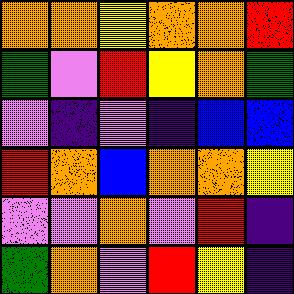[["orange", "orange", "yellow", "orange", "orange", "red"], ["green", "violet", "red", "yellow", "orange", "green"], ["violet", "indigo", "violet", "indigo", "blue", "blue"], ["red", "orange", "blue", "orange", "orange", "yellow"], ["violet", "violet", "orange", "violet", "red", "indigo"], ["green", "orange", "violet", "red", "yellow", "indigo"]]